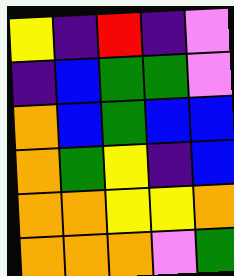[["yellow", "indigo", "red", "indigo", "violet"], ["indigo", "blue", "green", "green", "violet"], ["orange", "blue", "green", "blue", "blue"], ["orange", "green", "yellow", "indigo", "blue"], ["orange", "orange", "yellow", "yellow", "orange"], ["orange", "orange", "orange", "violet", "green"]]